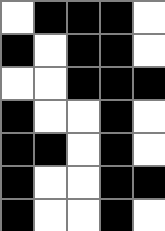[["white", "black", "black", "black", "white"], ["black", "white", "black", "black", "white"], ["white", "white", "black", "black", "black"], ["black", "white", "white", "black", "white"], ["black", "black", "white", "black", "white"], ["black", "white", "white", "black", "black"], ["black", "white", "white", "black", "white"]]